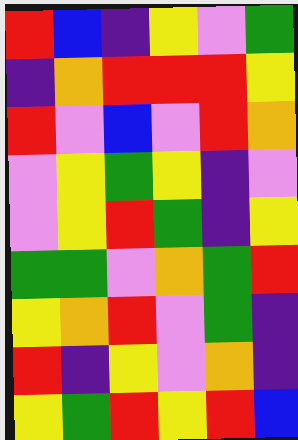[["red", "blue", "indigo", "yellow", "violet", "green"], ["indigo", "orange", "red", "red", "red", "yellow"], ["red", "violet", "blue", "violet", "red", "orange"], ["violet", "yellow", "green", "yellow", "indigo", "violet"], ["violet", "yellow", "red", "green", "indigo", "yellow"], ["green", "green", "violet", "orange", "green", "red"], ["yellow", "orange", "red", "violet", "green", "indigo"], ["red", "indigo", "yellow", "violet", "orange", "indigo"], ["yellow", "green", "red", "yellow", "red", "blue"]]